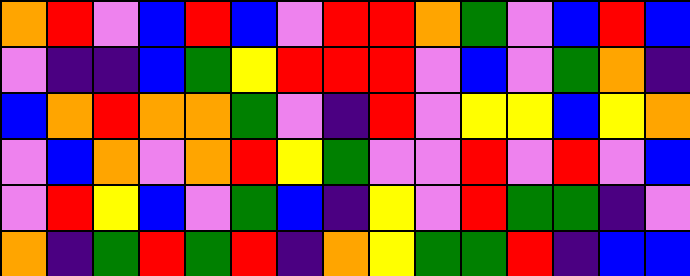[["orange", "red", "violet", "blue", "red", "blue", "violet", "red", "red", "orange", "green", "violet", "blue", "red", "blue"], ["violet", "indigo", "indigo", "blue", "green", "yellow", "red", "red", "red", "violet", "blue", "violet", "green", "orange", "indigo"], ["blue", "orange", "red", "orange", "orange", "green", "violet", "indigo", "red", "violet", "yellow", "yellow", "blue", "yellow", "orange"], ["violet", "blue", "orange", "violet", "orange", "red", "yellow", "green", "violet", "violet", "red", "violet", "red", "violet", "blue"], ["violet", "red", "yellow", "blue", "violet", "green", "blue", "indigo", "yellow", "violet", "red", "green", "green", "indigo", "violet"], ["orange", "indigo", "green", "red", "green", "red", "indigo", "orange", "yellow", "green", "green", "red", "indigo", "blue", "blue"]]